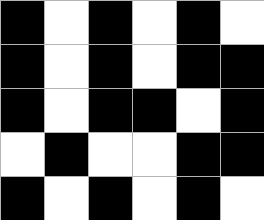[["black", "white", "black", "white", "black", "white"], ["black", "white", "black", "white", "black", "black"], ["black", "white", "black", "black", "white", "black"], ["white", "black", "white", "white", "black", "black"], ["black", "white", "black", "white", "black", "white"]]